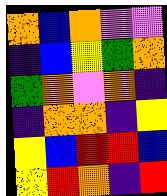[["orange", "blue", "orange", "violet", "violet"], ["indigo", "blue", "yellow", "green", "orange"], ["green", "orange", "violet", "orange", "indigo"], ["indigo", "orange", "orange", "indigo", "yellow"], ["yellow", "blue", "red", "red", "blue"], ["yellow", "red", "orange", "indigo", "red"]]